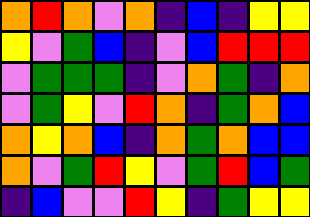[["orange", "red", "orange", "violet", "orange", "indigo", "blue", "indigo", "yellow", "yellow"], ["yellow", "violet", "green", "blue", "indigo", "violet", "blue", "red", "red", "red"], ["violet", "green", "green", "green", "indigo", "violet", "orange", "green", "indigo", "orange"], ["violet", "green", "yellow", "violet", "red", "orange", "indigo", "green", "orange", "blue"], ["orange", "yellow", "orange", "blue", "indigo", "orange", "green", "orange", "blue", "blue"], ["orange", "violet", "green", "red", "yellow", "violet", "green", "red", "blue", "green"], ["indigo", "blue", "violet", "violet", "red", "yellow", "indigo", "green", "yellow", "yellow"]]